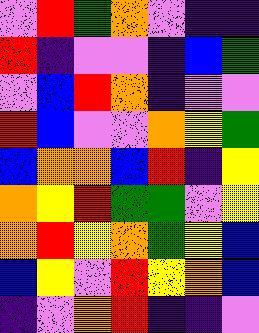[["violet", "red", "green", "orange", "violet", "indigo", "indigo"], ["red", "indigo", "violet", "violet", "indigo", "blue", "green"], ["violet", "blue", "red", "orange", "indigo", "violet", "violet"], ["red", "blue", "violet", "violet", "orange", "yellow", "green"], ["blue", "orange", "orange", "blue", "red", "indigo", "yellow"], ["orange", "yellow", "red", "green", "green", "violet", "yellow"], ["orange", "red", "yellow", "orange", "green", "yellow", "blue"], ["blue", "yellow", "violet", "red", "yellow", "orange", "blue"], ["indigo", "violet", "orange", "red", "indigo", "indigo", "violet"]]